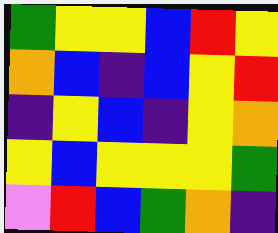[["green", "yellow", "yellow", "blue", "red", "yellow"], ["orange", "blue", "indigo", "blue", "yellow", "red"], ["indigo", "yellow", "blue", "indigo", "yellow", "orange"], ["yellow", "blue", "yellow", "yellow", "yellow", "green"], ["violet", "red", "blue", "green", "orange", "indigo"]]